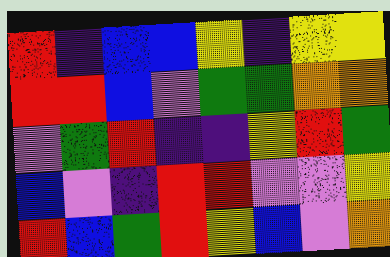[["red", "indigo", "blue", "blue", "yellow", "indigo", "yellow", "yellow"], ["red", "red", "blue", "violet", "green", "green", "orange", "orange"], ["violet", "green", "red", "indigo", "indigo", "yellow", "red", "green"], ["blue", "violet", "indigo", "red", "red", "violet", "violet", "yellow"], ["red", "blue", "green", "red", "yellow", "blue", "violet", "orange"]]